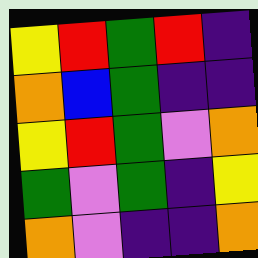[["yellow", "red", "green", "red", "indigo"], ["orange", "blue", "green", "indigo", "indigo"], ["yellow", "red", "green", "violet", "orange"], ["green", "violet", "green", "indigo", "yellow"], ["orange", "violet", "indigo", "indigo", "orange"]]